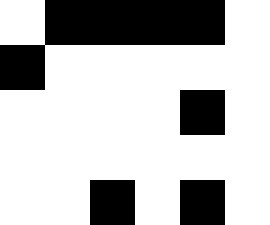[["white", "black", "black", "black", "black", "white"], ["black", "white", "white", "white", "white", "white"], ["white", "white", "white", "white", "black", "white"], ["white", "white", "white", "white", "white", "white"], ["white", "white", "black", "white", "black", "white"]]